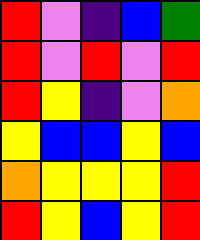[["red", "violet", "indigo", "blue", "green"], ["red", "violet", "red", "violet", "red"], ["red", "yellow", "indigo", "violet", "orange"], ["yellow", "blue", "blue", "yellow", "blue"], ["orange", "yellow", "yellow", "yellow", "red"], ["red", "yellow", "blue", "yellow", "red"]]